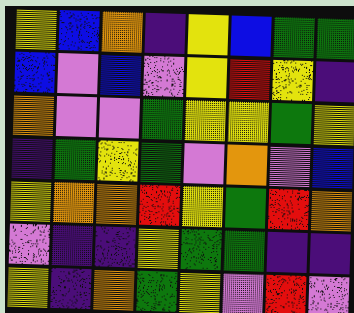[["yellow", "blue", "orange", "indigo", "yellow", "blue", "green", "green"], ["blue", "violet", "blue", "violet", "yellow", "red", "yellow", "indigo"], ["orange", "violet", "violet", "green", "yellow", "yellow", "green", "yellow"], ["indigo", "green", "yellow", "green", "violet", "orange", "violet", "blue"], ["yellow", "orange", "orange", "red", "yellow", "green", "red", "orange"], ["violet", "indigo", "indigo", "yellow", "green", "green", "indigo", "indigo"], ["yellow", "indigo", "orange", "green", "yellow", "violet", "red", "violet"]]